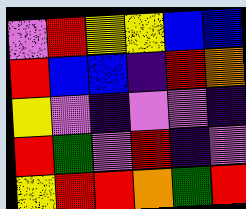[["violet", "red", "yellow", "yellow", "blue", "blue"], ["red", "blue", "blue", "indigo", "red", "orange"], ["yellow", "violet", "indigo", "violet", "violet", "indigo"], ["red", "green", "violet", "red", "indigo", "violet"], ["yellow", "red", "red", "orange", "green", "red"]]